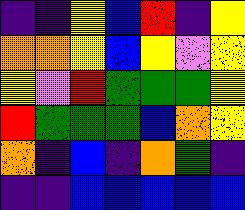[["indigo", "indigo", "yellow", "blue", "red", "indigo", "yellow"], ["orange", "orange", "yellow", "blue", "yellow", "violet", "yellow"], ["yellow", "violet", "red", "green", "green", "green", "yellow"], ["red", "green", "green", "green", "blue", "orange", "yellow"], ["orange", "indigo", "blue", "indigo", "orange", "green", "indigo"], ["indigo", "indigo", "blue", "blue", "blue", "blue", "blue"]]